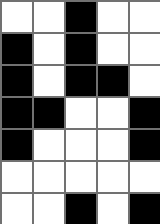[["white", "white", "black", "white", "white"], ["black", "white", "black", "white", "white"], ["black", "white", "black", "black", "white"], ["black", "black", "white", "white", "black"], ["black", "white", "white", "white", "black"], ["white", "white", "white", "white", "white"], ["white", "white", "black", "white", "black"]]